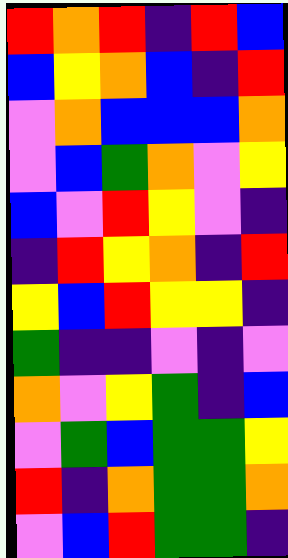[["red", "orange", "red", "indigo", "red", "blue"], ["blue", "yellow", "orange", "blue", "indigo", "red"], ["violet", "orange", "blue", "blue", "blue", "orange"], ["violet", "blue", "green", "orange", "violet", "yellow"], ["blue", "violet", "red", "yellow", "violet", "indigo"], ["indigo", "red", "yellow", "orange", "indigo", "red"], ["yellow", "blue", "red", "yellow", "yellow", "indigo"], ["green", "indigo", "indigo", "violet", "indigo", "violet"], ["orange", "violet", "yellow", "green", "indigo", "blue"], ["violet", "green", "blue", "green", "green", "yellow"], ["red", "indigo", "orange", "green", "green", "orange"], ["violet", "blue", "red", "green", "green", "indigo"]]